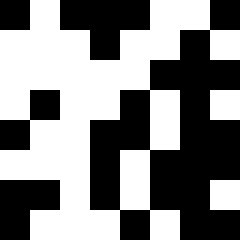[["black", "white", "black", "black", "black", "white", "white", "black"], ["white", "white", "white", "black", "white", "white", "black", "white"], ["white", "white", "white", "white", "white", "black", "black", "black"], ["white", "black", "white", "white", "black", "white", "black", "white"], ["black", "white", "white", "black", "black", "white", "black", "black"], ["white", "white", "white", "black", "white", "black", "black", "black"], ["black", "black", "white", "black", "white", "black", "black", "white"], ["black", "white", "white", "white", "black", "white", "black", "black"]]